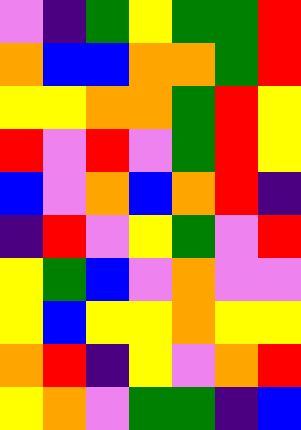[["violet", "indigo", "green", "yellow", "green", "green", "red"], ["orange", "blue", "blue", "orange", "orange", "green", "red"], ["yellow", "yellow", "orange", "orange", "green", "red", "yellow"], ["red", "violet", "red", "violet", "green", "red", "yellow"], ["blue", "violet", "orange", "blue", "orange", "red", "indigo"], ["indigo", "red", "violet", "yellow", "green", "violet", "red"], ["yellow", "green", "blue", "violet", "orange", "violet", "violet"], ["yellow", "blue", "yellow", "yellow", "orange", "yellow", "yellow"], ["orange", "red", "indigo", "yellow", "violet", "orange", "red"], ["yellow", "orange", "violet", "green", "green", "indigo", "blue"]]